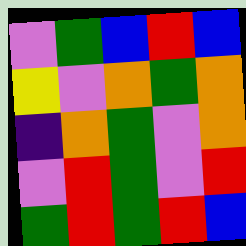[["violet", "green", "blue", "red", "blue"], ["yellow", "violet", "orange", "green", "orange"], ["indigo", "orange", "green", "violet", "orange"], ["violet", "red", "green", "violet", "red"], ["green", "red", "green", "red", "blue"]]